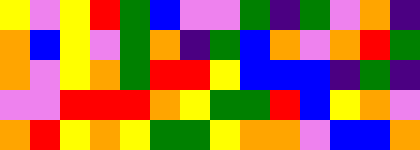[["yellow", "violet", "yellow", "red", "green", "blue", "violet", "violet", "green", "indigo", "green", "violet", "orange", "indigo"], ["orange", "blue", "yellow", "violet", "green", "orange", "indigo", "green", "blue", "orange", "violet", "orange", "red", "green"], ["orange", "violet", "yellow", "orange", "green", "red", "red", "yellow", "blue", "blue", "blue", "indigo", "green", "indigo"], ["violet", "violet", "red", "red", "red", "orange", "yellow", "green", "green", "red", "blue", "yellow", "orange", "violet"], ["orange", "red", "yellow", "orange", "yellow", "green", "green", "yellow", "orange", "orange", "violet", "blue", "blue", "orange"]]